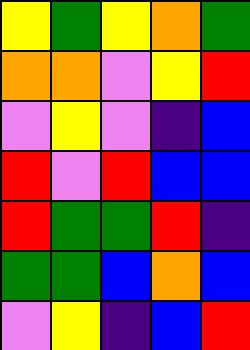[["yellow", "green", "yellow", "orange", "green"], ["orange", "orange", "violet", "yellow", "red"], ["violet", "yellow", "violet", "indigo", "blue"], ["red", "violet", "red", "blue", "blue"], ["red", "green", "green", "red", "indigo"], ["green", "green", "blue", "orange", "blue"], ["violet", "yellow", "indigo", "blue", "red"]]